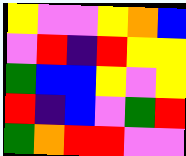[["yellow", "violet", "violet", "yellow", "orange", "blue"], ["violet", "red", "indigo", "red", "yellow", "yellow"], ["green", "blue", "blue", "yellow", "violet", "yellow"], ["red", "indigo", "blue", "violet", "green", "red"], ["green", "orange", "red", "red", "violet", "violet"]]